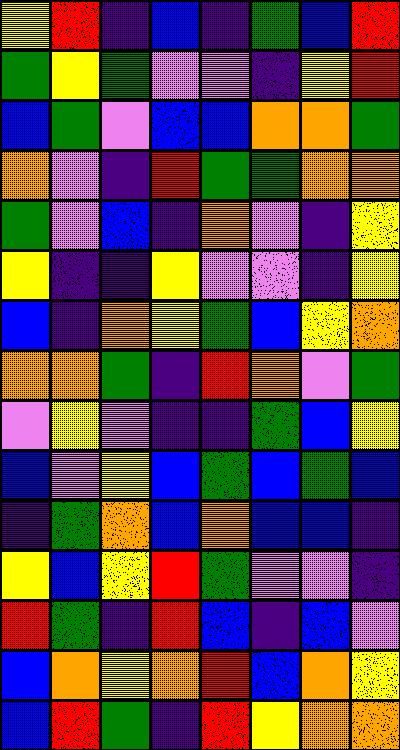[["yellow", "red", "indigo", "blue", "indigo", "green", "blue", "red"], ["green", "yellow", "green", "violet", "violet", "indigo", "yellow", "red"], ["blue", "green", "violet", "blue", "blue", "orange", "orange", "green"], ["orange", "violet", "indigo", "red", "green", "green", "orange", "orange"], ["green", "violet", "blue", "indigo", "orange", "violet", "indigo", "yellow"], ["yellow", "indigo", "indigo", "yellow", "violet", "violet", "indigo", "yellow"], ["blue", "indigo", "orange", "yellow", "green", "blue", "yellow", "orange"], ["orange", "orange", "green", "indigo", "red", "orange", "violet", "green"], ["violet", "yellow", "violet", "indigo", "indigo", "green", "blue", "yellow"], ["blue", "violet", "yellow", "blue", "green", "blue", "green", "blue"], ["indigo", "green", "orange", "blue", "orange", "blue", "blue", "indigo"], ["yellow", "blue", "yellow", "red", "green", "violet", "violet", "indigo"], ["red", "green", "indigo", "red", "blue", "indigo", "blue", "violet"], ["blue", "orange", "yellow", "orange", "red", "blue", "orange", "yellow"], ["blue", "red", "green", "indigo", "red", "yellow", "orange", "orange"]]